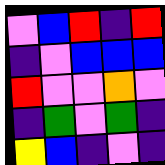[["violet", "blue", "red", "indigo", "red"], ["indigo", "violet", "blue", "blue", "blue"], ["red", "violet", "violet", "orange", "violet"], ["indigo", "green", "violet", "green", "indigo"], ["yellow", "blue", "indigo", "violet", "indigo"]]